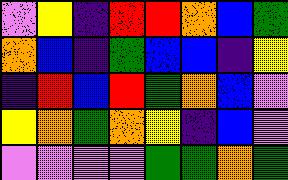[["violet", "yellow", "indigo", "red", "red", "orange", "blue", "green"], ["orange", "blue", "indigo", "green", "blue", "blue", "indigo", "yellow"], ["indigo", "red", "blue", "red", "green", "orange", "blue", "violet"], ["yellow", "orange", "green", "orange", "yellow", "indigo", "blue", "violet"], ["violet", "violet", "violet", "violet", "green", "green", "orange", "green"]]